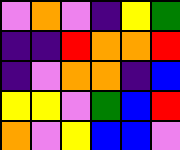[["violet", "orange", "violet", "indigo", "yellow", "green"], ["indigo", "indigo", "red", "orange", "orange", "red"], ["indigo", "violet", "orange", "orange", "indigo", "blue"], ["yellow", "yellow", "violet", "green", "blue", "red"], ["orange", "violet", "yellow", "blue", "blue", "violet"]]